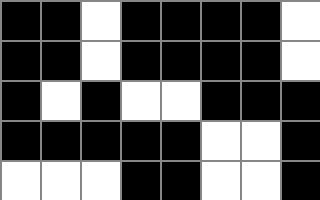[["black", "black", "white", "black", "black", "black", "black", "white"], ["black", "black", "white", "black", "black", "black", "black", "white"], ["black", "white", "black", "white", "white", "black", "black", "black"], ["black", "black", "black", "black", "black", "white", "white", "black"], ["white", "white", "white", "black", "black", "white", "white", "black"]]